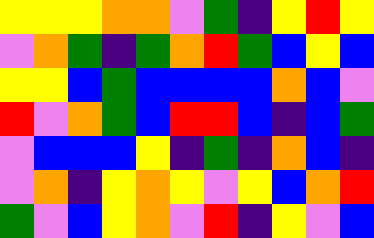[["yellow", "yellow", "yellow", "orange", "orange", "violet", "green", "indigo", "yellow", "red", "yellow"], ["violet", "orange", "green", "indigo", "green", "orange", "red", "green", "blue", "yellow", "blue"], ["yellow", "yellow", "blue", "green", "blue", "blue", "blue", "blue", "orange", "blue", "violet"], ["red", "violet", "orange", "green", "blue", "red", "red", "blue", "indigo", "blue", "green"], ["violet", "blue", "blue", "blue", "yellow", "indigo", "green", "indigo", "orange", "blue", "indigo"], ["violet", "orange", "indigo", "yellow", "orange", "yellow", "violet", "yellow", "blue", "orange", "red"], ["green", "violet", "blue", "yellow", "orange", "violet", "red", "indigo", "yellow", "violet", "blue"]]